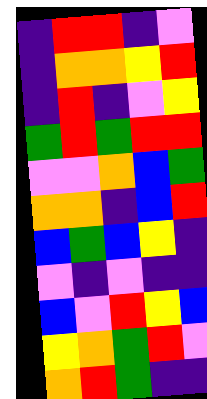[["indigo", "red", "red", "indigo", "violet"], ["indigo", "orange", "orange", "yellow", "red"], ["indigo", "red", "indigo", "violet", "yellow"], ["green", "red", "green", "red", "red"], ["violet", "violet", "orange", "blue", "green"], ["orange", "orange", "indigo", "blue", "red"], ["blue", "green", "blue", "yellow", "indigo"], ["violet", "indigo", "violet", "indigo", "indigo"], ["blue", "violet", "red", "yellow", "blue"], ["yellow", "orange", "green", "red", "violet"], ["orange", "red", "green", "indigo", "indigo"]]